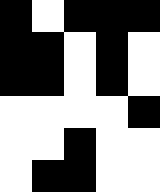[["black", "white", "black", "black", "black"], ["black", "black", "white", "black", "white"], ["black", "black", "white", "black", "white"], ["white", "white", "white", "white", "black"], ["white", "white", "black", "white", "white"], ["white", "black", "black", "white", "white"]]